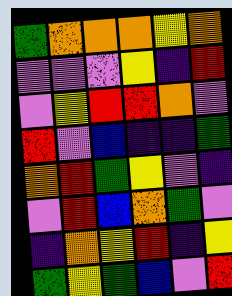[["green", "orange", "orange", "orange", "yellow", "orange"], ["violet", "violet", "violet", "yellow", "indigo", "red"], ["violet", "yellow", "red", "red", "orange", "violet"], ["red", "violet", "blue", "indigo", "indigo", "green"], ["orange", "red", "green", "yellow", "violet", "indigo"], ["violet", "red", "blue", "orange", "green", "violet"], ["indigo", "orange", "yellow", "red", "indigo", "yellow"], ["green", "yellow", "green", "blue", "violet", "red"]]